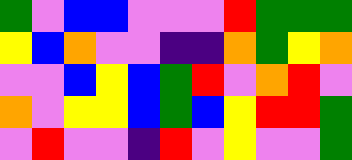[["green", "violet", "blue", "blue", "violet", "violet", "violet", "red", "green", "green", "green"], ["yellow", "blue", "orange", "violet", "violet", "indigo", "indigo", "orange", "green", "yellow", "orange"], ["violet", "violet", "blue", "yellow", "blue", "green", "red", "violet", "orange", "red", "violet"], ["orange", "violet", "yellow", "yellow", "blue", "green", "blue", "yellow", "red", "red", "green"], ["violet", "red", "violet", "violet", "indigo", "red", "violet", "yellow", "violet", "violet", "green"]]